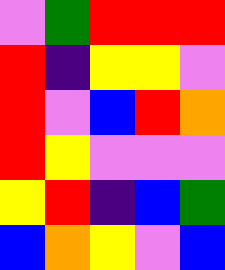[["violet", "green", "red", "red", "red"], ["red", "indigo", "yellow", "yellow", "violet"], ["red", "violet", "blue", "red", "orange"], ["red", "yellow", "violet", "violet", "violet"], ["yellow", "red", "indigo", "blue", "green"], ["blue", "orange", "yellow", "violet", "blue"]]